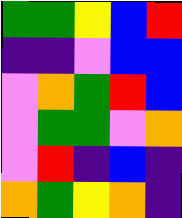[["green", "green", "yellow", "blue", "red"], ["indigo", "indigo", "violet", "blue", "blue"], ["violet", "orange", "green", "red", "blue"], ["violet", "green", "green", "violet", "orange"], ["violet", "red", "indigo", "blue", "indigo"], ["orange", "green", "yellow", "orange", "indigo"]]